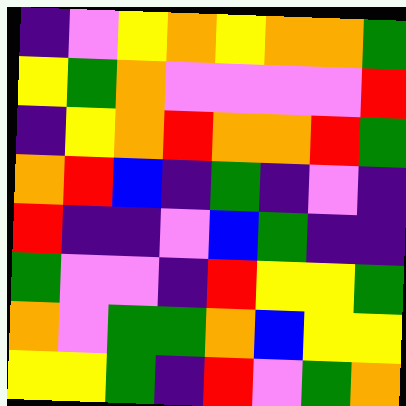[["indigo", "violet", "yellow", "orange", "yellow", "orange", "orange", "green"], ["yellow", "green", "orange", "violet", "violet", "violet", "violet", "red"], ["indigo", "yellow", "orange", "red", "orange", "orange", "red", "green"], ["orange", "red", "blue", "indigo", "green", "indigo", "violet", "indigo"], ["red", "indigo", "indigo", "violet", "blue", "green", "indigo", "indigo"], ["green", "violet", "violet", "indigo", "red", "yellow", "yellow", "green"], ["orange", "violet", "green", "green", "orange", "blue", "yellow", "yellow"], ["yellow", "yellow", "green", "indigo", "red", "violet", "green", "orange"]]